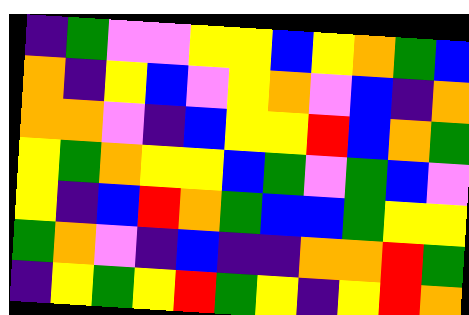[["indigo", "green", "violet", "violet", "yellow", "yellow", "blue", "yellow", "orange", "green", "blue"], ["orange", "indigo", "yellow", "blue", "violet", "yellow", "orange", "violet", "blue", "indigo", "orange"], ["orange", "orange", "violet", "indigo", "blue", "yellow", "yellow", "red", "blue", "orange", "green"], ["yellow", "green", "orange", "yellow", "yellow", "blue", "green", "violet", "green", "blue", "violet"], ["yellow", "indigo", "blue", "red", "orange", "green", "blue", "blue", "green", "yellow", "yellow"], ["green", "orange", "violet", "indigo", "blue", "indigo", "indigo", "orange", "orange", "red", "green"], ["indigo", "yellow", "green", "yellow", "red", "green", "yellow", "indigo", "yellow", "red", "orange"]]